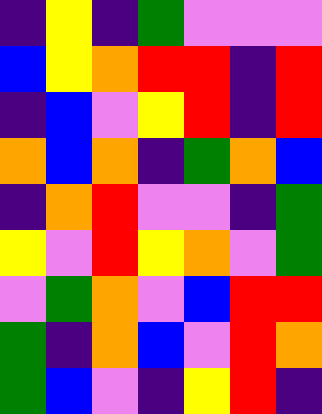[["indigo", "yellow", "indigo", "green", "violet", "violet", "violet"], ["blue", "yellow", "orange", "red", "red", "indigo", "red"], ["indigo", "blue", "violet", "yellow", "red", "indigo", "red"], ["orange", "blue", "orange", "indigo", "green", "orange", "blue"], ["indigo", "orange", "red", "violet", "violet", "indigo", "green"], ["yellow", "violet", "red", "yellow", "orange", "violet", "green"], ["violet", "green", "orange", "violet", "blue", "red", "red"], ["green", "indigo", "orange", "blue", "violet", "red", "orange"], ["green", "blue", "violet", "indigo", "yellow", "red", "indigo"]]